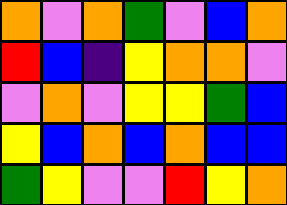[["orange", "violet", "orange", "green", "violet", "blue", "orange"], ["red", "blue", "indigo", "yellow", "orange", "orange", "violet"], ["violet", "orange", "violet", "yellow", "yellow", "green", "blue"], ["yellow", "blue", "orange", "blue", "orange", "blue", "blue"], ["green", "yellow", "violet", "violet", "red", "yellow", "orange"]]